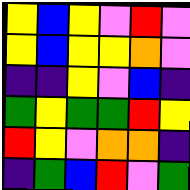[["yellow", "blue", "yellow", "violet", "red", "violet"], ["yellow", "blue", "yellow", "yellow", "orange", "violet"], ["indigo", "indigo", "yellow", "violet", "blue", "indigo"], ["green", "yellow", "green", "green", "red", "yellow"], ["red", "yellow", "violet", "orange", "orange", "indigo"], ["indigo", "green", "blue", "red", "violet", "green"]]